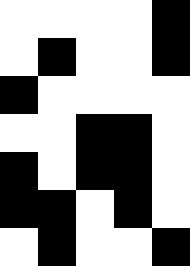[["white", "white", "white", "white", "black"], ["white", "black", "white", "white", "black"], ["black", "white", "white", "white", "white"], ["white", "white", "black", "black", "white"], ["black", "white", "black", "black", "white"], ["black", "black", "white", "black", "white"], ["white", "black", "white", "white", "black"]]